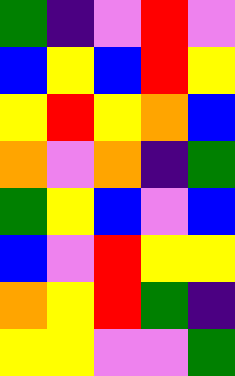[["green", "indigo", "violet", "red", "violet"], ["blue", "yellow", "blue", "red", "yellow"], ["yellow", "red", "yellow", "orange", "blue"], ["orange", "violet", "orange", "indigo", "green"], ["green", "yellow", "blue", "violet", "blue"], ["blue", "violet", "red", "yellow", "yellow"], ["orange", "yellow", "red", "green", "indigo"], ["yellow", "yellow", "violet", "violet", "green"]]